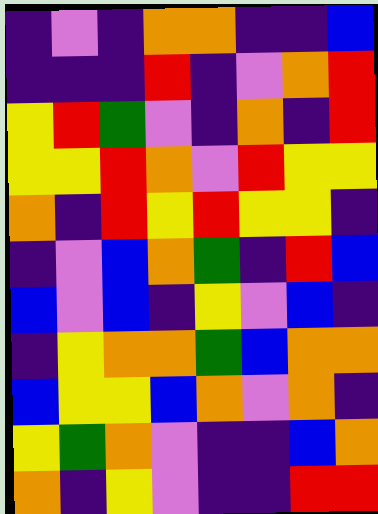[["indigo", "violet", "indigo", "orange", "orange", "indigo", "indigo", "blue"], ["indigo", "indigo", "indigo", "red", "indigo", "violet", "orange", "red"], ["yellow", "red", "green", "violet", "indigo", "orange", "indigo", "red"], ["yellow", "yellow", "red", "orange", "violet", "red", "yellow", "yellow"], ["orange", "indigo", "red", "yellow", "red", "yellow", "yellow", "indigo"], ["indigo", "violet", "blue", "orange", "green", "indigo", "red", "blue"], ["blue", "violet", "blue", "indigo", "yellow", "violet", "blue", "indigo"], ["indigo", "yellow", "orange", "orange", "green", "blue", "orange", "orange"], ["blue", "yellow", "yellow", "blue", "orange", "violet", "orange", "indigo"], ["yellow", "green", "orange", "violet", "indigo", "indigo", "blue", "orange"], ["orange", "indigo", "yellow", "violet", "indigo", "indigo", "red", "red"]]